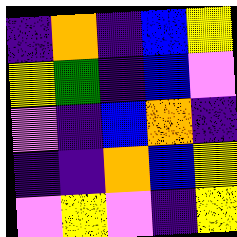[["indigo", "orange", "indigo", "blue", "yellow"], ["yellow", "green", "indigo", "blue", "violet"], ["violet", "indigo", "blue", "orange", "indigo"], ["indigo", "indigo", "orange", "blue", "yellow"], ["violet", "yellow", "violet", "indigo", "yellow"]]